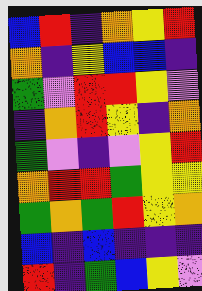[["blue", "red", "indigo", "orange", "yellow", "red"], ["orange", "indigo", "yellow", "blue", "blue", "indigo"], ["green", "violet", "red", "red", "yellow", "violet"], ["indigo", "orange", "red", "yellow", "indigo", "orange"], ["green", "violet", "indigo", "violet", "yellow", "red"], ["orange", "red", "red", "green", "yellow", "yellow"], ["green", "orange", "green", "red", "yellow", "orange"], ["blue", "indigo", "blue", "indigo", "indigo", "indigo"], ["red", "indigo", "green", "blue", "yellow", "violet"]]